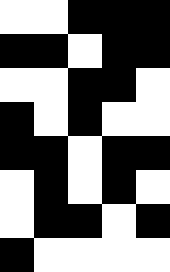[["white", "white", "black", "black", "black"], ["black", "black", "white", "black", "black"], ["white", "white", "black", "black", "white"], ["black", "white", "black", "white", "white"], ["black", "black", "white", "black", "black"], ["white", "black", "white", "black", "white"], ["white", "black", "black", "white", "black"], ["black", "white", "white", "white", "white"]]